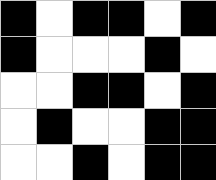[["black", "white", "black", "black", "white", "black"], ["black", "white", "white", "white", "black", "white"], ["white", "white", "black", "black", "white", "black"], ["white", "black", "white", "white", "black", "black"], ["white", "white", "black", "white", "black", "black"]]